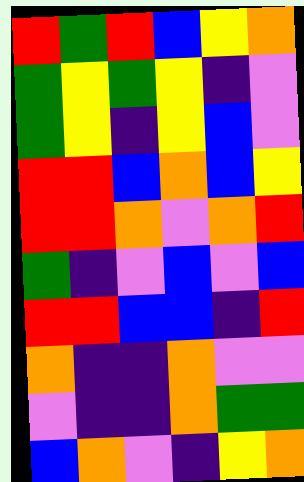[["red", "green", "red", "blue", "yellow", "orange"], ["green", "yellow", "green", "yellow", "indigo", "violet"], ["green", "yellow", "indigo", "yellow", "blue", "violet"], ["red", "red", "blue", "orange", "blue", "yellow"], ["red", "red", "orange", "violet", "orange", "red"], ["green", "indigo", "violet", "blue", "violet", "blue"], ["red", "red", "blue", "blue", "indigo", "red"], ["orange", "indigo", "indigo", "orange", "violet", "violet"], ["violet", "indigo", "indigo", "orange", "green", "green"], ["blue", "orange", "violet", "indigo", "yellow", "orange"]]